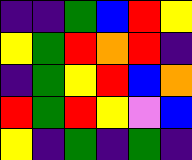[["indigo", "indigo", "green", "blue", "red", "yellow"], ["yellow", "green", "red", "orange", "red", "indigo"], ["indigo", "green", "yellow", "red", "blue", "orange"], ["red", "green", "red", "yellow", "violet", "blue"], ["yellow", "indigo", "green", "indigo", "green", "indigo"]]